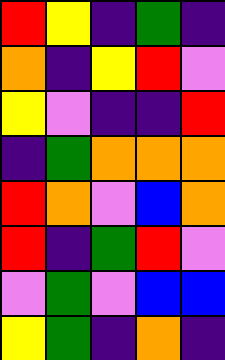[["red", "yellow", "indigo", "green", "indigo"], ["orange", "indigo", "yellow", "red", "violet"], ["yellow", "violet", "indigo", "indigo", "red"], ["indigo", "green", "orange", "orange", "orange"], ["red", "orange", "violet", "blue", "orange"], ["red", "indigo", "green", "red", "violet"], ["violet", "green", "violet", "blue", "blue"], ["yellow", "green", "indigo", "orange", "indigo"]]